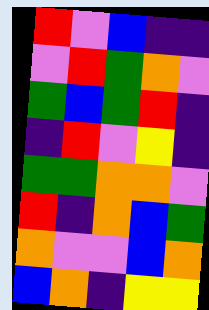[["red", "violet", "blue", "indigo", "indigo"], ["violet", "red", "green", "orange", "violet"], ["green", "blue", "green", "red", "indigo"], ["indigo", "red", "violet", "yellow", "indigo"], ["green", "green", "orange", "orange", "violet"], ["red", "indigo", "orange", "blue", "green"], ["orange", "violet", "violet", "blue", "orange"], ["blue", "orange", "indigo", "yellow", "yellow"]]